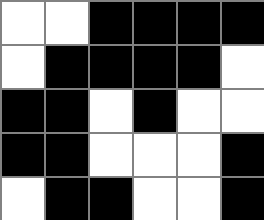[["white", "white", "black", "black", "black", "black"], ["white", "black", "black", "black", "black", "white"], ["black", "black", "white", "black", "white", "white"], ["black", "black", "white", "white", "white", "black"], ["white", "black", "black", "white", "white", "black"]]